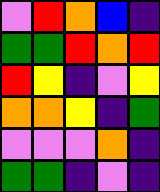[["violet", "red", "orange", "blue", "indigo"], ["green", "green", "red", "orange", "red"], ["red", "yellow", "indigo", "violet", "yellow"], ["orange", "orange", "yellow", "indigo", "green"], ["violet", "violet", "violet", "orange", "indigo"], ["green", "green", "indigo", "violet", "indigo"]]